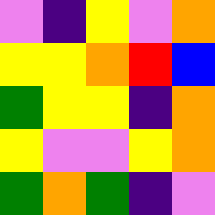[["violet", "indigo", "yellow", "violet", "orange"], ["yellow", "yellow", "orange", "red", "blue"], ["green", "yellow", "yellow", "indigo", "orange"], ["yellow", "violet", "violet", "yellow", "orange"], ["green", "orange", "green", "indigo", "violet"]]